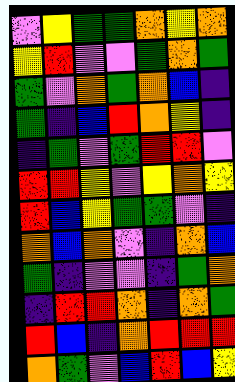[["violet", "yellow", "green", "green", "orange", "yellow", "orange"], ["yellow", "red", "violet", "violet", "green", "orange", "green"], ["green", "violet", "orange", "green", "orange", "blue", "indigo"], ["green", "indigo", "blue", "red", "orange", "yellow", "indigo"], ["indigo", "green", "violet", "green", "red", "red", "violet"], ["red", "red", "yellow", "violet", "yellow", "orange", "yellow"], ["red", "blue", "yellow", "green", "green", "violet", "indigo"], ["orange", "blue", "orange", "violet", "indigo", "orange", "blue"], ["green", "indigo", "violet", "violet", "indigo", "green", "orange"], ["indigo", "red", "red", "orange", "indigo", "orange", "green"], ["red", "blue", "indigo", "orange", "red", "red", "red"], ["orange", "green", "violet", "blue", "red", "blue", "yellow"]]